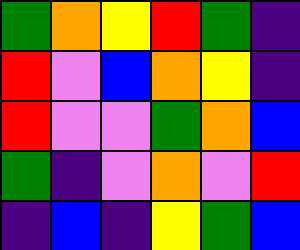[["green", "orange", "yellow", "red", "green", "indigo"], ["red", "violet", "blue", "orange", "yellow", "indigo"], ["red", "violet", "violet", "green", "orange", "blue"], ["green", "indigo", "violet", "orange", "violet", "red"], ["indigo", "blue", "indigo", "yellow", "green", "blue"]]